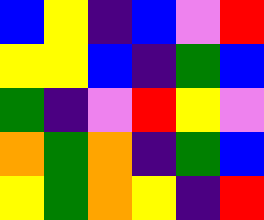[["blue", "yellow", "indigo", "blue", "violet", "red"], ["yellow", "yellow", "blue", "indigo", "green", "blue"], ["green", "indigo", "violet", "red", "yellow", "violet"], ["orange", "green", "orange", "indigo", "green", "blue"], ["yellow", "green", "orange", "yellow", "indigo", "red"]]